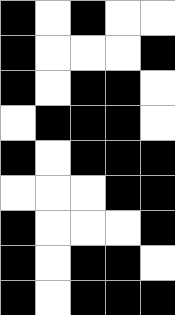[["black", "white", "black", "white", "white"], ["black", "white", "white", "white", "black"], ["black", "white", "black", "black", "white"], ["white", "black", "black", "black", "white"], ["black", "white", "black", "black", "black"], ["white", "white", "white", "black", "black"], ["black", "white", "white", "white", "black"], ["black", "white", "black", "black", "white"], ["black", "white", "black", "black", "black"]]